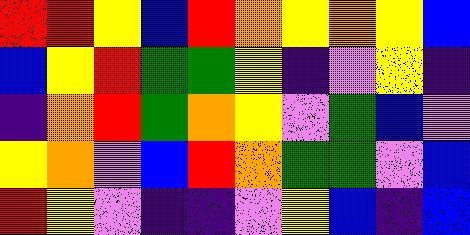[["red", "red", "yellow", "blue", "red", "orange", "yellow", "orange", "yellow", "blue"], ["blue", "yellow", "red", "green", "green", "yellow", "indigo", "violet", "yellow", "indigo"], ["indigo", "orange", "red", "green", "orange", "yellow", "violet", "green", "blue", "violet"], ["yellow", "orange", "violet", "blue", "red", "orange", "green", "green", "violet", "blue"], ["red", "yellow", "violet", "indigo", "indigo", "violet", "yellow", "blue", "indigo", "blue"]]